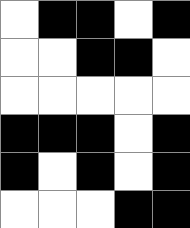[["white", "black", "black", "white", "black"], ["white", "white", "black", "black", "white"], ["white", "white", "white", "white", "white"], ["black", "black", "black", "white", "black"], ["black", "white", "black", "white", "black"], ["white", "white", "white", "black", "black"]]